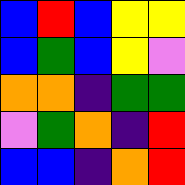[["blue", "red", "blue", "yellow", "yellow"], ["blue", "green", "blue", "yellow", "violet"], ["orange", "orange", "indigo", "green", "green"], ["violet", "green", "orange", "indigo", "red"], ["blue", "blue", "indigo", "orange", "red"]]